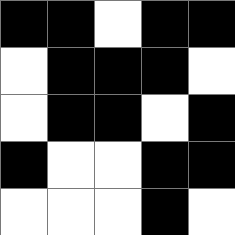[["black", "black", "white", "black", "black"], ["white", "black", "black", "black", "white"], ["white", "black", "black", "white", "black"], ["black", "white", "white", "black", "black"], ["white", "white", "white", "black", "white"]]